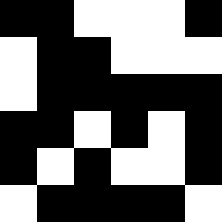[["black", "black", "white", "white", "white", "black"], ["white", "black", "black", "white", "white", "white"], ["white", "black", "black", "black", "black", "black"], ["black", "black", "white", "black", "white", "black"], ["black", "white", "black", "white", "white", "black"], ["white", "black", "black", "black", "black", "white"]]